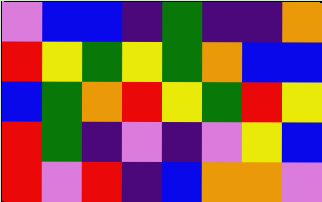[["violet", "blue", "blue", "indigo", "green", "indigo", "indigo", "orange"], ["red", "yellow", "green", "yellow", "green", "orange", "blue", "blue"], ["blue", "green", "orange", "red", "yellow", "green", "red", "yellow"], ["red", "green", "indigo", "violet", "indigo", "violet", "yellow", "blue"], ["red", "violet", "red", "indigo", "blue", "orange", "orange", "violet"]]